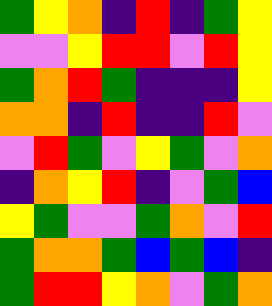[["green", "yellow", "orange", "indigo", "red", "indigo", "green", "yellow"], ["violet", "violet", "yellow", "red", "red", "violet", "red", "yellow"], ["green", "orange", "red", "green", "indigo", "indigo", "indigo", "yellow"], ["orange", "orange", "indigo", "red", "indigo", "indigo", "red", "violet"], ["violet", "red", "green", "violet", "yellow", "green", "violet", "orange"], ["indigo", "orange", "yellow", "red", "indigo", "violet", "green", "blue"], ["yellow", "green", "violet", "violet", "green", "orange", "violet", "red"], ["green", "orange", "orange", "green", "blue", "green", "blue", "indigo"], ["green", "red", "red", "yellow", "orange", "violet", "green", "orange"]]